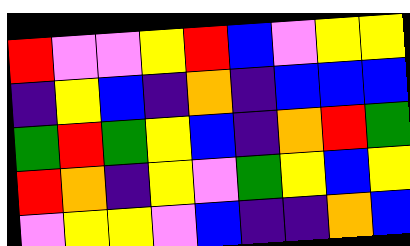[["red", "violet", "violet", "yellow", "red", "blue", "violet", "yellow", "yellow"], ["indigo", "yellow", "blue", "indigo", "orange", "indigo", "blue", "blue", "blue"], ["green", "red", "green", "yellow", "blue", "indigo", "orange", "red", "green"], ["red", "orange", "indigo", "yellow", "violet", "green", "yellow", "blue", "yellow"], ["violet", "yellow", "yellow", "violet", "blue", "indigo", "indigo", "orange", "blue"]]